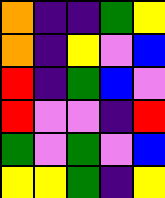[["orange", "indigo", "indigo", "green", "yellow"], ["orange", "indigo", "yellow", "violet", "blue"], ["red", "indigo", "green", "blue", "violet"], ["red", "violet", "violet", "indigo", "red"], ["green", "violet", "green", "violet", "blue"], ["yellow", "yellow", "green", "indigo", "yellow"]]